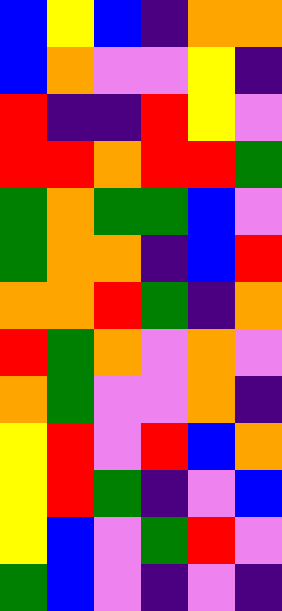[["blue", "yellow", "blue", "indigo", "orange", "orange"], ["blue", "orange", "violet", "violet", "yellow", "indigo"], ["red", "indigo", "indigo", "red", "yellow", "violet"], ["red", "red", "orange", "red", "red", "green"], ["green", "orange", "green", "green", "blue", "violet"], ["green", "orange", "orange", "indigo", "blue", "red"], ["orange", "orange", "red", "green", "indigo", "orange"], ["red", "green", "orange", "violet", "orange", "violet"], ["orange", "green", "violet", "violet", "orange", "indigo"], ["yellow", "red", "violet", "red", "blue", "orange"], ["yellow", "red", "green", "indigo", "violet", "blue"], ["yellow", "blue", "violet", "green", "red", "violet"], ["green", "blue", "violet", "indigo", "violet", "indigo"]]